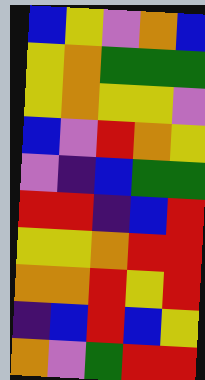[["blue", "yellow", "violet", "orange", "blue"], ["yellow", "orange", "green", "green", "green"], ["yellow", "orange", "yellow", "yellow", "violet"], ["blue", "violet", "red", "orange", "yellow"], ["violet", "indigo", "blue", "green", "green"], ["red", "red", "indigo", "blue", "red"], ["yellow", "yellow", "orange", "red", "red"], ["orange", "orange", "red", "yellow", "red"], ["indigo", "blue", "red", "blue", "yellow"], ["orange", "violet", "green", "red", "red"]]